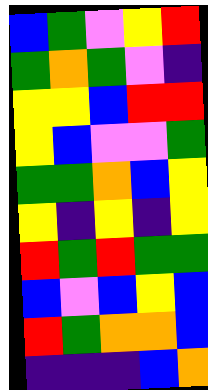[["blue", "green", "violet", "yellow", "red"], ["green", "orange", "green", "violet", "indigo"], ["yellow", "yellow", "blue", "red", "red"], ["yellow", "blue", "violet", "violet", "green"], ["green", "green", "orange", "blue", "yellow"], ["yellow", "indigo", "yellow", "indigo", "yellow"], ["red", "green", "red", "green", "green"], ["blue", "violet", "blue", "yellow", "blue"], ["red", "green", "orange", "orange", "blue"], ["indigo", "indigo", "indigo", "blue", "orange"]]